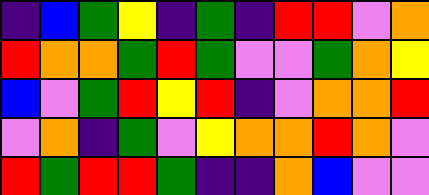[["indigo", "blue", "green", "yellow", "indigo", "green", "indigo", "red", "red", "violet", "orange"], ["red", "orange", "orange", "green", "red", "green", "violet", "violet", "green", "orange", "yellow"], ["blue", "violet", "green", "red", "yellow", "red", "indigo", "violet", "orange", "orange", "red"], ["violet", "orange", "indigo", "green", "violet", "yellow", "orange", "orange", "red", "orange", "violet"], ["red", "green", "red", "red", "green", "indigo", "indigo", "orange", "blue", "violet", "violet"]]